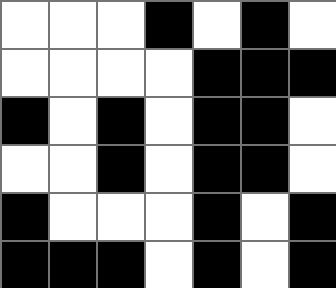[["white", "white", "white", "black", "white", "black", "white"], ["white", "white", "white", "white", "black", "black", "black"], ["black", "white", "black", "white", "black", "black", "white"], ["white", "white", "black", "white", "black", "black", "white"], ["black", "white", "white", "white", "black", "white", "black"], ["black", "black", "black", "white", "black", "white", "black"]]